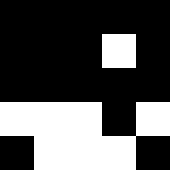[["black", "black", "black", "black", "black"], ["black", "black", "black", "white", "black"], ["black", "black", "black", "black", "black"], ["white", "white", "white", "black", "white"], ["black", "white", "white", "white", "black"]]